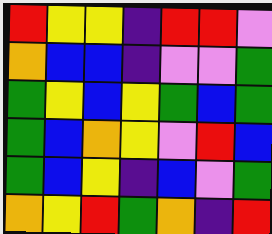[["red", "yellow", "yellow", "indigo", "red", "red", "violet"], ["orange", "blue", "blue", "indigo", "violet", "violet", "green"], ["green", "yellow", "blue", "yellow", "green", "blue", "green"], ["green", "blue", "orange", "yellow", "violet", "red", "blue"], ["green", "blue", "yellow", "indigo", "blue", "violet", "green"], ["orange", "yellow", "red", "green", "orange", "indigo", "red"]]